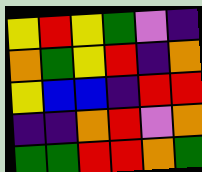[["yellow", "red", "yellow", "green", "violet", "indigo"], ["orange", "green", "yellow", "red", "indigo", "orange"], ["yellow", "blue", "blue", "indigo", "red", "red"], ["indigo", "indigo", "orange", "red", "violet", "orange"], ["green", "green", "red", "red", "orange", "green"]]